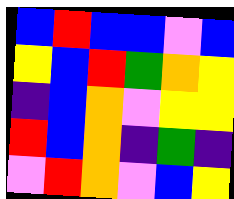[["blue", "red", "blue", "blue", "violet", "blue"], ["yellow", "blue", "red", "green", "orange", "yellow"], ["indigo", "blue", "orange", "violet", "yellow", "yellow"], ["red", "blue", "orange", "indigo", "green", "indigo"], ["violet", "red", "orange", "violet", "blue", "yellow"]]